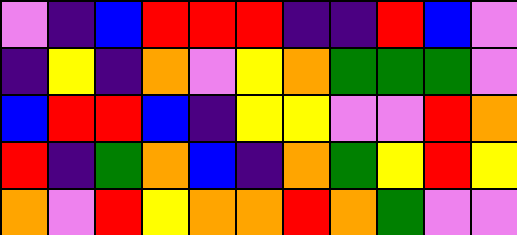[["violet", "indigo", "blue", "red", "red", "red", "indigo", "indigo", "red", "blue", "violet"], ["indigo", "yellow", "indigo", "orange", "violet", "yellow", "orange", "green", "green", "green", "violet"], ["blue", "red", "red", "blue", "indigo", "yellow", "yellow", "violet", "violet", "red", "orange"], ["red", "indigo", "green", "orange", "blue", "indigo", "orange", "green", "yellow", "red", "yellow"], ["orange", "violet", "red", "yellow", "orange", "orange", "red", "orange", "green", "violet", "violet"]]